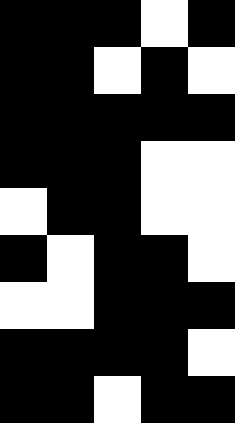[["black", "black", "black", "white", "black"], ["black", "black", "white", "black", "white"], ["black", "black", "black", "black", "black"], ["black", "black", "black", "white", "white"], ["white", "black", "black", "white", "white"], ["black", "white", "black", "black", "white"], ["white", "white", "black", "black", "black"], ["black", "black", "black", "black", "white"], ["black", "black", "white", "black", "black"]]